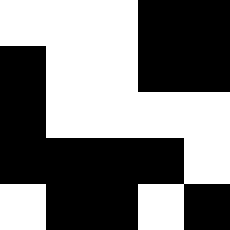[["white", "white", "white", "black", "black"], ["black", "white", "white", "black", "black"], ["black", "white", "white", "white", "white"], ["black", "black", "black", "black", "white"], ["white", "black", "black", "white", "black"]]